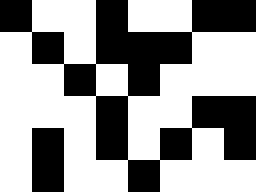[["black", "white", "white", "black", "white", "white", "black", "black"], ["white", "black", "white", "black", "black", "black", "white", "white"], ["white", "white", "black", "white", "black", "white", "white", "white"], ["white", "white", "white", "black", "white", "white", "black", "black"], ["white", "black", "white", "black", "white", "black", "white", "black"], ["white", "black", "white", "white", "black", "white", "white", "white"]]